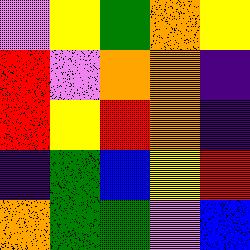[["violet", "yellow", "green", "orange", "yellow"], ["red", "violet", "orange", "orange", "indigo"], ["red", "yellow", "red", "orange", "indigo"], ["indigo", "green", "blue", "yellow", "red"], ["orange", "green", "green", "violet", "blue"]]